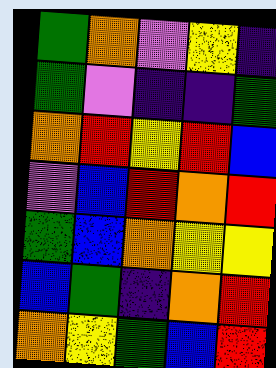[["green", "orange", "violet", "yellow", "indigo"], ["green", "violet", "indigo", "indigo", "green"], ["orange", "red", "yellow", "red", "blue"], ["violet", "blue", "red", "orange", "red"], ["green", "blue", "orange", "yellow", "yellow"], ["blue", "green", "indigo", "orange", "red"], ["orange", "yellow", "green", "blue", "red"]]